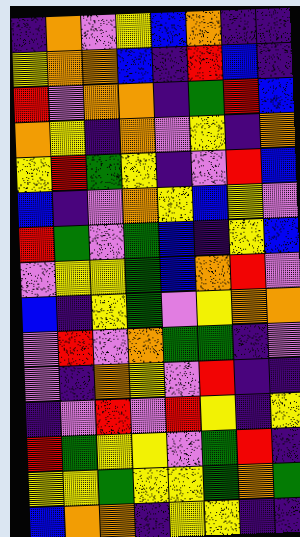[["indigo", "orange", "violet", "yellow", "blue", "orange", "indigo", "indigo"], ["yellow", "orange", "orange", "blue", "indigo", "red", "blue", "indigo"], ["red", "violet", "orange", "orange", "indigo", "green", "red", "blue"], ["orange", "yellow", "indigo", "orange", "violet", "yellow", "indigo", "orange"], ["yellow", "red", "green", "yellow", "indigo", "violet", "red", "blue"], ["blue", "indigo", "violet", "orange", "yellow", "blue", "yellow", "violet"], ["red", "green", "violet", "green", "blue", "indigo", "yellow", "blue"], ["violet", "yellow", "yellow", "green", "blue", "orange", "red", "violet"], ["blue", "indigo", "yellow", "green", "violet", "yellow", "orange", "orange"], ["violet", "red", "violet", "orange", "green", "green", "indigo", "violet"], ["violet", "indigo", "orange", "yellow", "violet", "red", "indigo", "indigo"], ["indigo", "violet", "red", "violet", "red", "yellow", "indigo", "yellow"], ["red", "green", "yellow", "yellow", "violet", "green", "red", "indigo"], ["yellow", "yellow", "green", "yellow", "yellow", "green", "orange", "green"], ["blue", "orange", "orange", "indigo", "yellow", "yellow", "indigo", "indigo"]]